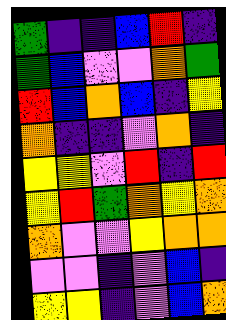[["green", "indigo", "indigo", "blue", "red", "indigo"], ["green", "blue", "violet", "violet", "orange", "green"], ["red", "blue", "orange", "blue", "indigo", "yellow"], ["orange", "indigo", "indigo", "violet", "orange", "indigo"], ["yellow", "yellow", "violet", "red", "indigo", "red"], ["yellow", "red", "green", "orange", "yellow", "orange"], ["orange", "violet", "violet", "yellow", "orange", "orange"], ["violet", "violet", "indigo", "violet", "blue", "indigo"], ["yellow", "yellow", "indigo", "violet", "blue", "orange"]]